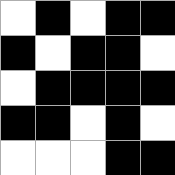[["white", "black", "white", "black", "black"], ["black", "white", "black", "black", "white"], ["white", "black", "black", "black", "black"], ["black", "black", "white", "black", "white"], ["white", "white", "white", "black", "black"]]